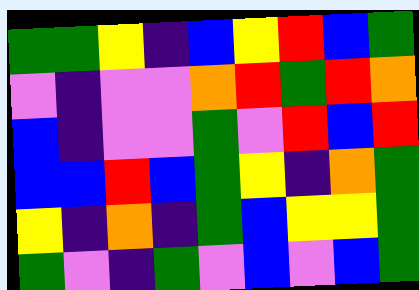[["green", "green", "yellow", "indigo", "blue", "yellow", "red", "blue", "green"], ["violet", "indigo", "violet", "violet", "orange", "red", "green", "red", "orange"], ["blue", "indigo", "violet", "violet", "green", "violet", "red", "blue", "red"], ["blue", "blue", "red", "blue", "green", "yellow", "indigo", "orange", "green"], ["yellow", "indigo", "orange", "indigo", "green", "blue", "yellow", "yellow", "green"], ["green", "violet", "indigo", "green", "violet", "blue", "violet", "blue", "green"]]